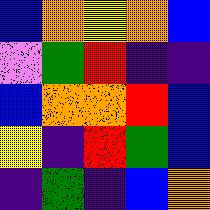[["blue", "orange", "yellow", "orange", "blue"], ["violet", "green", "red", "indigo", "indigo"], ["blue", "orange", "orange", "red", "blue"], ["yellow", "indigo", "red", "green", "blue"], ["indigo", "green", "indigo", "blue", "orange"]]